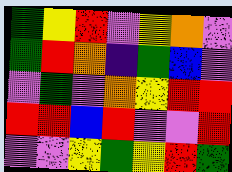[["green", "yellow", "red", "violet", "yellow", "orange", "violet"], ["green", "red", "orange", "indigo", "green", "blue", "violet"], ["violet", "green", "violet", "orange", "yellow", "red", "red"], ["red", "red", "blue", "red", "violet", "violet", "red"], ["violet", "violet", "yellow", "green", "yellow", "red", "green"]]